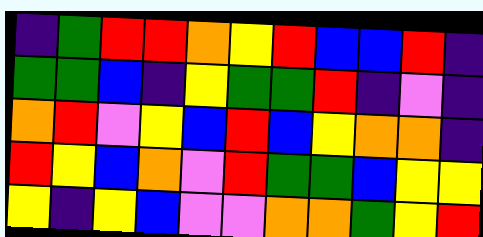[["indigo", "green", "red", "red", "orange", "yellow", "red", "blue", "blue", "red", "indigo"], ["green", "green", "blue", "indigo", "yellow", "green", "green", "red", "indigo", "violet", "indigo"], ["orange", "red", "violet", "yellow", "blue", "red", "blue", "yellow", "orange", "orange", "indigo"], ["red", "yellow", "blue", "orange", "violet", "red", "green", "green", "blue", "yellow", "yellow"], ["yellow", "indigo", "yellow", "blue", "violet", "violet", "orange", "orange", "green", "yellow", "red"]]